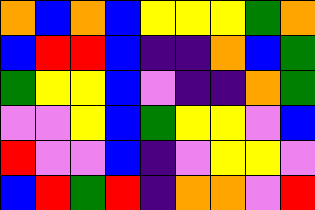[["orange", "blue", "orange", "blue", "yellow", "yellow", "yellow", "green", "orange"], ["blue", "red", "red", "blue", "indigo", "indigo", "orange", "blue", "green"], ["green", "yellow", "yellow", "blue", "violet", "indigo", "indigo", "orange", "green"], ["violet", "violet", "yellow", "blue", "green", "yellow", "yellow", "violet", "blue"], ["red", "violet", "violet", "blue", "indigo", "violet", "yellow", "yellow", "violet"], ["blue", "red", "green", "red", "indigo", "orange", "orange", "violet", "red"]]